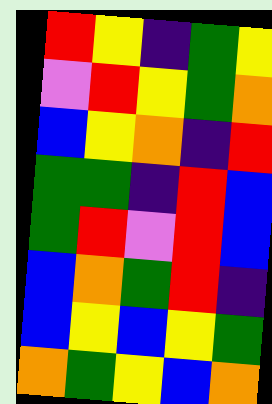[["red", "yellow", "indigo", "green", "yellow"], ["violet", "red", "yellow", "green", "orange"], ["blue", "yellow", "orange", "indigo", "red"], ["green", "green", "indigo", "red", "blue"], ["green", "red", "violet", "red", "blue"], ["blue", "orange", "green", "red", "indigo"], ["blue", "yellow", "blue", "yellow", "green"], ["orange", "green", "yellow", "blue", "orange"]]